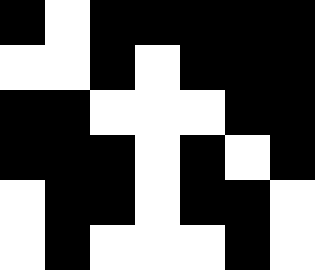[["black", "white", "black", "black", "black", "black", "black"], ["white", "white", "black", "white", "black", "black", "black"], ["black", "black", "white", "white", "white", "black", "black"], ["black", "black", "black", "white", "black", "white", "black"], ["white", "black", "black", "white", "black", "black", "white"], ["white", "black", "white", "white", "white", "black", "white"]]